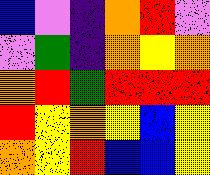[["blue", "violet", "indigo", "orange", "red", "violet"], ["violet", "green", "indigo", "orange", "yellow", "orange"], ["orange", "red", "green", "red", "red", "red"], ["red", "yellow", "orange", "yellow", "blue", "yellow"], ["orange", "yellow", "red", "blue", "blue", "yellow"]]